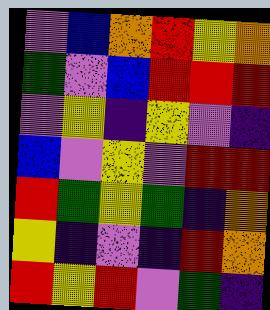[["violet", "blue", "orange", "red", "yellow", "orange"], ["green", "violet", "blue", "red", "red", "red"], ["violet", "yellow", "indigo", "yellow", "violet", "indigo"], ["blue", "violet", "yellow", "violet", "red", "red"], ["red", "green", "yellow", "green", "indigo", "orange"], ["yellow", "indigo", "violet", "indigo", "red", "orange"], ["red", "yellow", "red", "violet", "green", "indigo"]]